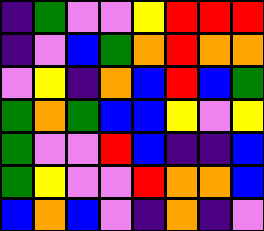[["indigo", "green", "violet", "violet", "yellow", "red", "red", "red"], ["indigo", "violet", "blue", "green", "orange", "red", "orange", "orange"], ["violet", "yellow", "indigo", "orange", "blue", "red", "blue", "green"], ["green", "orange", "green", "blue", "blue", "yellow", "violet", "yellow"], ["green", "violet", "violet", "red", "blue", "indigo", "indigo", "blue"], ["green", "yellow", "violet", "violet", "red", "orange", "orange", "blue"], ["blue", "orange", "blue", "violet", "indigo", "orange", "indigo", "violet"]]